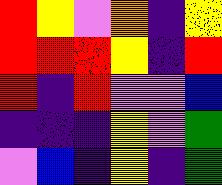[["red", "yellow", "violet", "orange", "indigo", "yellow"], ["red", "red", "red", "yellow", "indigo", "red"], ["red", "indigo", "red", "violet", "violet", "blue"], ["indigo", "indigo", "indigo", "yellow", "violet", "green"], ["violet", "blue", "indigo", "yellow", "indigo", "green"]]